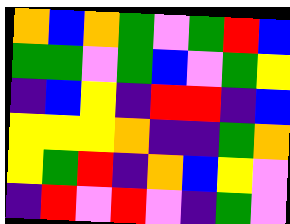[["orange", "blue", "orange", "green", "violet", "green", "red", "blue"], ["green", "green", "violet", "green", "blue", "violet", "green", "yellow"], ["indigo", "blue", "yellow", "indigo", "red", "red", "indigo", "blue"], ["yellow", "yellow", "yellow", "orange", "indigo", "indigo", "green", "orange"], ["yellow", "green", "red", "indigo", "orange", "blue", "yellow", "violet"], ["indigo", "red", "violet", "red", "violet", "indigo", "green", "violet"]]